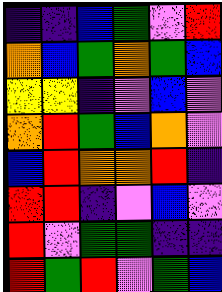[["indigo", "indigo", "blue", "green", "violet", "red"], ["orange", "blue", "green", "orange", "green", "blue"], ["yellow", "yellow", "indigo", "violet", "blue", "violet"], ["orange", "red", "green", "blue", "orange", "violet"], ["blue", "red", "orange", "orange", "red", "indigo"], ["red", "red", "indigo", "violet", "blue", "violet"], ["red", "violet", "green", "green", "indigo", "indigo"], ["red", "green", "red", "violet", "green", "blue"]]